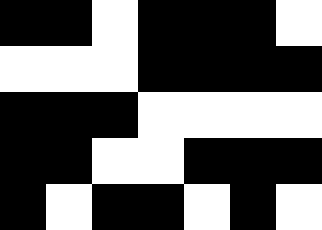[["black", "black", "white", "black", "black", "black", "white"], ["white", "white", "white", "black", "black", "black", "black"], ["black", "black", "black", "white", "white", "white", "white"], ["black", "black", "white", "white", "black", "black", "black"], ["black", "white", "black", "black", "white", "black", "white"]]